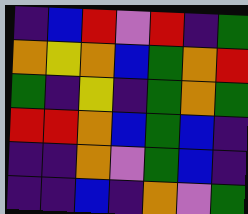[["indigo", "blue", "red", "violet", "red", "indigo", "green"], ["orange", "yellow", "orange", "blue", "green", "orange", "red"], ["green", "indigo", "yellow", "indigo", "green", "orange", "green"], ["red", "red", "orange", "blue", "green", "blue", "indigo"], ["indigo", "indigo", "orange", "violet", "green", "blue", "indigo"], ["indigo", "indigo", "blue", "indigo", "orange", "violet", "green"]]